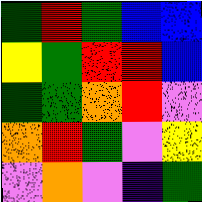[["green", "red", "green", "blue", "blue"], ["yellow", "green", "red", "red", "blue"], ["green", "green", "orange", "red", "violet"], ["orange", "red", "green", "violet", "yellow"], ["violet", "orange", "violet", "indigo", "green"]]